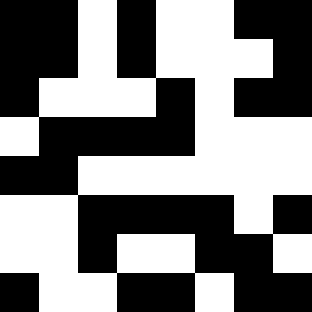[["black", "black", "white", "black", "white", "white", "black", "black"], ["black", "black", "white", "black", "white", "white", "white", "black"], ["black", "white", "white", "white", "black", "white", "black", "black"], ["white", "black", "black", "black", "black", "white", "white", "white"], ["black", "black", "white", "white", "white", "white", "white", "white"], ["white", "white", "black", "black", "black", "black", "white", "black"], ["white", "white", "black", "white", "white", "black", "black", "white"], ["black", "white", "white", "black", "black", "white", "black", "black"]]